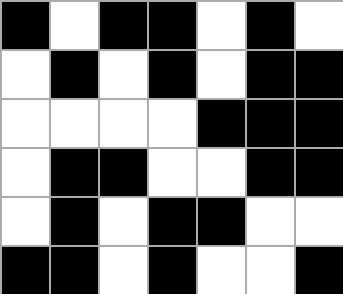[["black", "white", "black", "black", "white", "black", "white"], ["white", "black", "white", "black", "white", "black", "black"], ["white", "white", "white", "white", "black", "black", "black"], ["white", "black", "black", "white", "white", "black", "black"], ["white", "black", "white", "black", "black", "white", "white"], ["black", "black", "white", "black", "white", "white", "black"]]